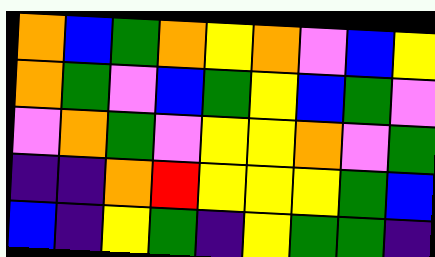[["orange", "blue", "green", "orange", "yellow", "orange", "violet", "blue", "yellow"], ["orange", "green", "violet", "blue", "green", "yellow", "blue", "green", "violet"], ["violet", "orange", "green", "violet", "yellow", "yellow", "orange", "violet", "green"], ["indigo", "indigo", "orange", "red", "yellow", "yellow", "yellow", "green", "blue"], ["blue", "indigo", "yellow", "green", "indigo", "yellow", "green", "green", "indigo"]]